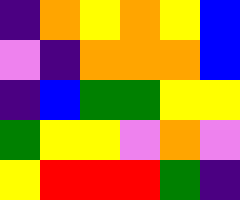[["indigo", "orange", "yellow", "orange", "yellow", "blue"], ["violet", "indigo", "orange", "orange", "orange", "blue"], ["indigo", "blue", "green", "green", "yellow", "yellow"], ["green", "yellow", "yellow", "violet", "orange", "violet"], ["yellow", "red", "red", "red", "green", "indigo"]]